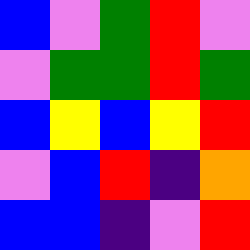[["blue", "violet", "green", "red", "violet"], ["violet", "green", "green", "red", "green"], ["blue", "yellow", "blue", "yellow", "red"], ["violet", "blue", "red", "indigo", "orange"], ["blue", "blue", "indigo", "violet", "red"]]